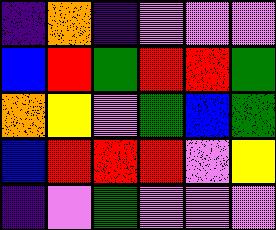[["indigo", "orange", "indigo", "violet", "violet", "violet"], ["blue", "red", "green", "red", "red", "green"], ["orange", "yellow", "violet", "green", "blue", "green"], ["blue", "red", "red", "red", "violet", "yellow"], ["indigo", "violet", "green", "violet", "violet", "violet"]]